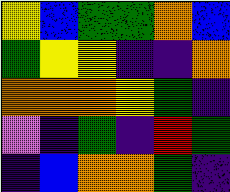[["yellow", "blue", "green", "green", "orange", "blue"], ["green", "yellow", "yellow", "indigo", "indigo", "orange"], ["orange", "orange", "orange", "yellow", "green", "indigo"], ["violet", "indigo", "green", "indigo", "red", "green"], ["indigo", "blue", "orange", "orange", "green", "indigo"]]